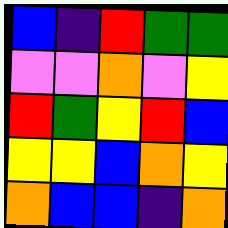[["blue", "indigo", "red", "green", "green"], ["violet", "violet", "orange", "violet", "yellow"], ["red", "green", "yellow", "red", "blue"], ["yellow", "yellow", "blue", "orange", "yellow"], ["orange", "blue", "blue", "indigo", "orange"]]